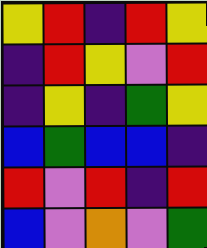[["yellow", "red", "indigo", "red", "yellow"], ["indigo", "red", "yellow", "violet", "red"], ["indigo", "yellow", "indigo", "green", "yellow"], ["blue", "green", "blue", "blue", "indigo"], ["red", "violet", "red", "indigo", "red"], ["blue", "violet", "orange", "violet", "green"]]